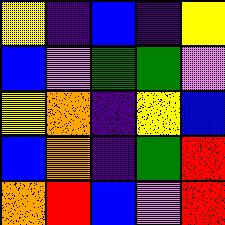[["yellow", "indigo", "blue", "indigo", "yellow"], ["blue", "violet", "green", "green", "violet"], ["yellow", "orange", "indigo", "yellow", "blue"], ["blue", "orange", "indigo", "green", "red"], ["orange", "red", "blue", "violet", "red"]]